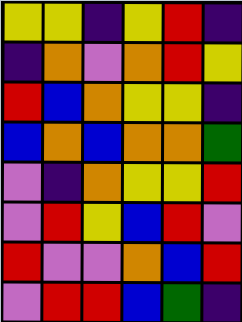[["yellow", "yellow", "indigo", "yellow", "red", "indigo"], ["indigo", "orange", "violet", "orange", "red", "yellow"], ["red", "blue", "orange", "yellow", "yellow", "indigo"], ["blue", "orange", "blue", "orange", "orange", "green"], ["violet", "indigo", "orange", "yellow", "yellow", "red"], ["violet", "red", "yellow", "blue", "red", "violet"], ["red", "violet", "violet", "orange", "blue", "red"], ["violet", "red", "red", "blue", "green", "indigo"]]